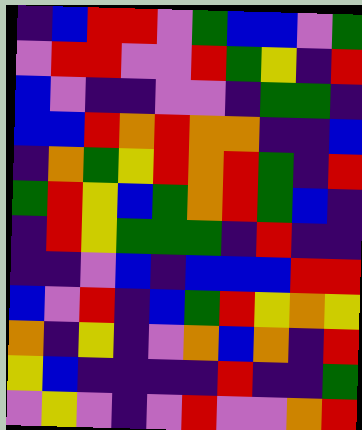[["indigo", "blue", "red", "red", "violet", "green", "blue", "blue", "violet", "green"], ["violet", "red", "red", "violet", "violet", "red", "green", "yellow", "indigo", "red"], ["blue", "violet", "indigo", "indigo", "violet", "violet", "indigo", "green", "green", "indigo"], ["blue", "blue", "red", "orange", "red", "orange", "orange", "indigo", "indigo", "blue"], ["indigo", "orange", "green", "yellow", "red", "orange", "red", "green", "indigo", "red"], ["green", "red", "yellow", "blue", "green", "orange", "red", "green", "blue", "indigo"], ["indigo", "red", "yellow", "green", "green", "green", "indigo", "red", "indigo", "indigo"], ["indigo", "indigo", "violet", "blue", "indigo", "blue", "blue", "blue", "red", "red"], ["blue", "violet", "red", "indigo", "blue", "green", "red", "yellow", "orange", "yellow"], ["orange", "indigo", "yellow", "indigo", "violet", "orange", "blue", "orange", "indigo", "red"], ["yellow", "blue", "indigo", "indigo", "indigo", "indigo", "red", "indigo", "indigo", "green"], ["violet", "yellow", "violet", "indigo", "violet", "red", "violet", "violet", "orange", "red"]]